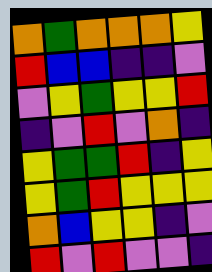[["orange", "green", "orange", "orange", "orange", "yellow"], ["red", "blue", "blue", "indigo", "indigo", "violet"], ["violet", "yellow", "green", "yellow", "yellow", "red"], ["indigo", "violet", "red", "violet", "orange", "indigo"], ["yellow", "green", "green", "red", "indigo", "yellow"], ["yellow", "green", "red", "yellow", "yellow", "yellow"], ["orange", "blue", "yellow", "yellow", "indigo", "violet"], ["red", "violet", "red", "violet", "violet", "indigo"]]